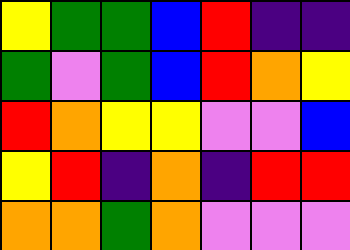[["yellow", "green", "green", "blue", "red", "indigo", "indigo"], ["green", "violet", "green", "blue", "red", "orange", "yellow"], ["red", "orange", "yellow", "yellow", "violet", "violet", "blue"], ["yellow", "red", "indigo", "orange", "indigo", "red", "red"], ["orange", "orange", "green", "orange", "violet", "violet", "violet"]]